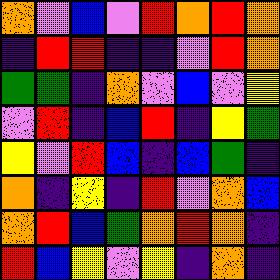[["orange", "violet", "blue", "violet", "red", "orange", "red", "orange"], ["indigo", "red", "red", "indigo", "indigo", "violet", "red", "orange"], ["green", "green", "indigo", "orange", "violet", "blue", "violet", "yellow"], ["violet", "red", "indigo", "blue", "red", "indigo", "yellow", "green"], ["yellow", "violet", "red", "blue", "indigo", "blue", "green", "indigo"], ["orange", "indigo", "yellow", "indigo", "red", "violet", "orange", "blue"], ["orange", "red", "blue", "green", "orange", "red", "orange", "indigo"], ["red", "blue", "yellow", "violet", "yellow", "indigo", "orange", "indigo"]]